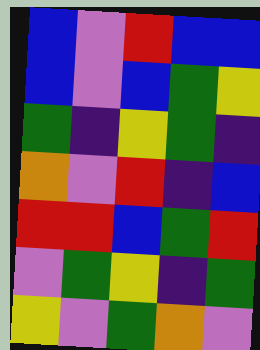[["blue", "violet", "red", "blue", "blue"], ["blue", "violet", "blue", "green", "yellow"], ["green", "indigo", "yellow", "green", "indigo"], ["orange", "violet", "red", "indigo", "blue"], ["red", "red", "blue", "green", "red"], ["violet", "green", "yellow", "indigo", "green"], ["yellow", "violet", "green", "orange", "violet"]]